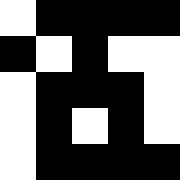[["white", "black", "black", "black", "black"], ["black", "white", "black", "white", "white"], ["white", "black", "black", "black", "white"], ["white", "black", "white", "black", "white"], ["white", "black", "black", "black", "black"]]